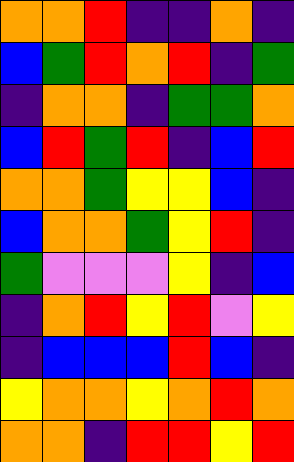[["orange", "orange", "red", "indigo", "indigo", "orange", "indigo"], ["blue", "green", "red", "orange", "red", "indigo", "green"], ["indigo", "orange", "orange", "indigo", "green", "green", "orange"], ["blue", "red", "green", "red", "indigo", "blue", "red"], ["orange", "orange", "green", "yellow", "yellow", "blue", "indigo"], ["blue", "orange", "orange", "green", "yellow", "red", "indigo"], ["green", "violet", "violet", "violet", "yellow", "indigo", "blue"], ["indigo", "orange", "red", "yellow", "red", "violet", "yellow"], ["indigo", "blue", "blue", "blue", "red", "blue", "indigo"], ["yellow", "orange", "orange", "yellow", "orange", "red", "orange"], ["orange", "orange", "indigo", "red", "red", "yellow", "red"]]